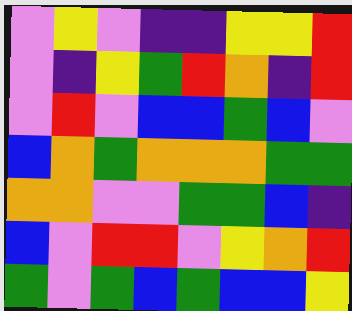[["violet", "yellow", "violet", "indigo", "indigo", "yellow", "yellow", "red"], ["violet", "indigo", "yellow", "green", "red", "orange", "indigo", "red"], ["violet", "red", "violet", "blue", "blue", "green", "blue", "violet"], ["blue", "orange", "green", "orange", "orange", "orange", "green", "green"], ["orange", "orange", "violet", "violet", "green", "green", "blue", "indigo"], ["blue", "violet", "red", "red", "violet", "yellow", "orange", "red"], ["green", "violet", "green", "blue", "green", "blue", "blue", "yellow"]]